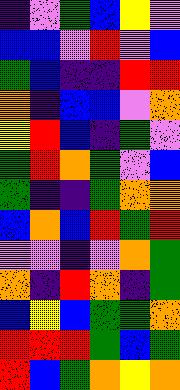[["indigo", "violet", "green", "blue", "yellow", "violet"], ["blue", "blue", "violet", "red", "violet", "blue"], ["green", "blue", "indigo", "indigo", "red", "red"], ["orange", "indigo", "blue", "blue", "violet", "orange"], ["yellow", "red", "blue", "indigo", "green", "violet"], ["green", "red", "orange", "green", "violet", "blue"], ["green", "indigo", "indigo", "green", "orange", "orange"], ["blue", "orange", "blue", "red", "green", "red"], ["violet", "violet", "indigo", "violet", "orange", "green"], ["orange", "indigo", "red", "orange", "indigo", "green"], ["blue", "yellow", "blue", "green", "green", "orange"], ["red", "red", "red", "green", "blue", "green"], ["red", "blue", "green", "orange", "yellow", "orange"]]